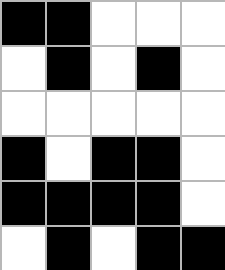[["black", "black", "white", "white", "white"], ["white", "black", "white", "black", "white"], ["white", "white", "white", "white", "white"], ["black", "white", "black", "black", "white"], ["black", "black", "black", "black", "white"], ["white", "black", "white", "black", "black"]]